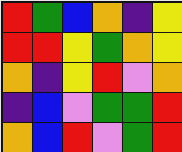[["red", "green", "blue", "orange", "indigo", "yellow"], ["red", "red", "yellow", "green", "orange", "yellow"], ["orange", "indigo", "yellow", "red", "violet", "orange"], ["indigo", "blue", "violet", "green", "green", "red"], ["orange", "blue", "red", "violet", "green", "red"]]